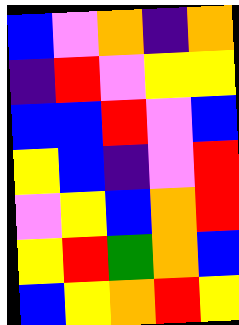[["blue", "violet", "orange", "indigo", "orange"], ["indigo", "red", "violet", "yellow", "yellow"], ["blue", "blue", "red", "violet", "blue"], ["yellow", "blue", "indigo", "violet", "red"], ["violet", "yellow", "blue", "orange", "red"], ["yellow", "red", "green", "orange", "blue"], ["blue", "yellow", "orange", "red", "yellow"]]